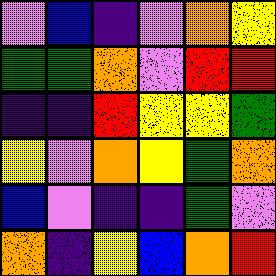[["violet", "blue", "indigo", "violet", "orange", "yellow"], ["green", "green", "orange", "violet", "red", "red"], ["indigo", "indigo", "red", "yellow", "yellow", "green"], ["yellow", "violet", "orange", "yellow", "green", "orange"], ["blue", "violet", "indigo", "indigo", "green", "violet"], ["orange", "indigo", "yellow", "blue", "orange", "red"]]